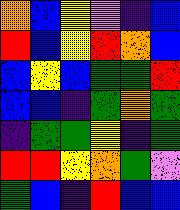[["orange", "blue", "yellow", "violet", "indigo", "blue"], ["red", "blue", "yellow", "red", "orange", "blue"], ["blue", "yellow", "blue", "green", "green", "red"], ["blue", "blue", "indigo", "green", "orange", "green"], ["indigo", "green", "green", "yellow", "indigo", "green"], ["red", "red", "yellow", "orange", "green", "violet"], ["green", "blue", "indigo", "red", "blue", "blue"]]